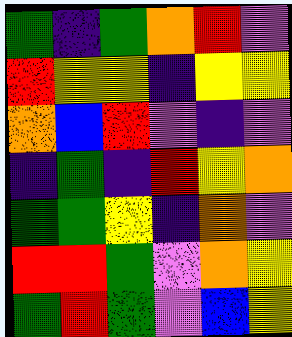[["green", "indigo", "green", "orange", "red", "violet"], ["red", "yellow", "yellow", "indigo", "yellow", "yellow"], ["orange", "blue", "red", "violet", "indigo", "violet"], ["indigo", "green", "indigo", "red", "yellow", "orange"], ["green", "green", "yellow", "indigo", "orange", "violet"], ["red", "red", "green", "violet", "orange", "yellow"], ["green", "red", "green", "violet", "blue", "yellow"]]